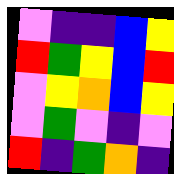[["violet", "indigo", "indigo", "blue", "yellow"], ["red", "green", "yellow", "blue", "red"], ["violet", "yellow", "orange", "blue", "yellow"], ["violet", "green", "violet", "indigo", "violet"], ["red", "indigo", "green", "orange", "indigo"]]